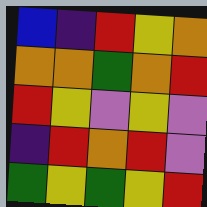[["blue", "indigo", "red", "yellow", "orange"], ["orange", "orange", "green", "orange", "red"], ["red", "yellow", "violet", "yellow", "violet"], ["indigo", "red", "orange", "red", "violet"], ["green", "yellow", "green", "yellow", "red"]]